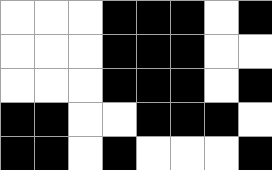[["white", "white", "white", "black", "black", "black", "white", "black"], ["white", "white", "white", "black", "black", "black", "white", "white"], ["white", "white", "white", "black", "black", "black", "white", "black"], ["black", "black", "white", "white", "black", "black", "black", "white"], ["black", "black", "white", "black", "white", "white", "white", "black"]]